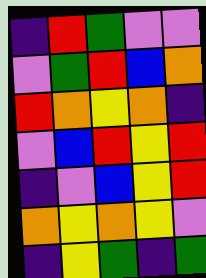[["indigo", "red", "green", "violet", "violet"], ["violet", "green", "red", "blue", "orange"], ["red", "orange", "yellow", "orange", "indigo"], ["violet", "blue", "red", "yellow", "red"], ["indigo", "violet", "blue", "yellow", "red"], ["orange", "yellow", "orange", "yellow", "violet"], ["indigo", "yellow", "green", "indigo", "green"]]